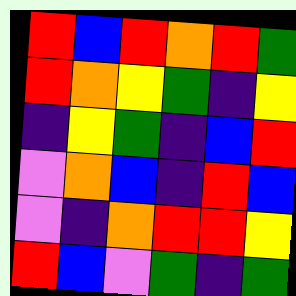[["red", "blue", "red", "orange", "red", "green"], ["red", "orange", "yellow", "green", "indigo", "yellow"], ["indigo", "yellow", "green", "indigo", "blue", "red"], ["violet", "orange", "blue", "indigo", "red", "blue"], ["violet", "indigo", "orange", "red", "red", "yellow"], ["red", "blue", "violet", "green", "indigo", "green"]]